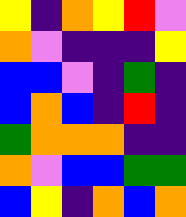[["yellow", "indigo", "orange", "yellow", "red", "violet"], ["orange", "violet", "indigo", "indigo", "indigo", "yellow"], ["blue", "blue", "violet", "indigo", "green", "indigo"], ["blue", "orange", "blue", "indigo", "red", "indigo"], ["green", "orange", "orange", "orange", "indigo", "indigo"], ["orange", "violet", "blue", "blue", "green", "green"], ["blue", "yellow", "indigo", "orange", "blue", "orange"]]